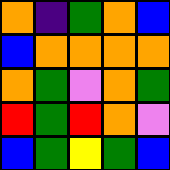[["orange", "indigo", "green", "orange", "blue"], ["blue", "orange", "orange", "orange", "orange"], ["orange", "green", "violet", "orange", "green"], ["red", "green", "red", "orange", "violet"], ["blue", "green", "yellow", "green", "blue"]]